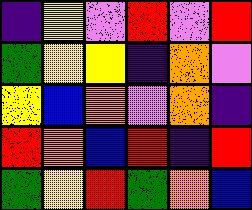[["indigo", "yellow", "violet", "red", "violet", "red"], ["green", "yellow", "yellow", "indigo", "orange", "violet"], ["yellow", "blue", "orange", "violet", "orange", "indigo"], ["red", "orange", "blue", "red", "indigo", "red"], ["green", "yellow", "red", "green", "orange", "blue"]]